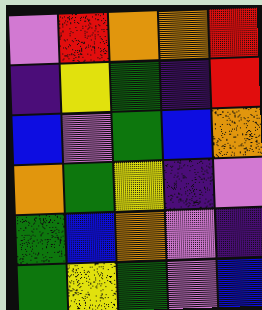[["violet", "red", "orange", "orange", "red"], ["indigo", "yellow", "green", "indigo", "red"], ["blue", "violet", "green", "blue", "orange"], ["orange", "green", "yellow", "indigo", "violet"], ["green", "blue", "orange", "violet", "indigo"], ["green", "yellow", "green", "violet", "blue"]]